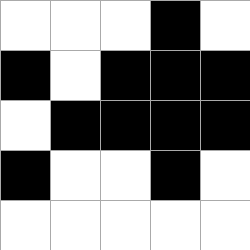[["white", "white", "white", "black", "white"], ["black", "white", "black", "black", "black"], ["white", "black", "black", "black", "black"], ["black", "white", "white", "black", "white"], ["white", "white", "white", "white", "white"]]